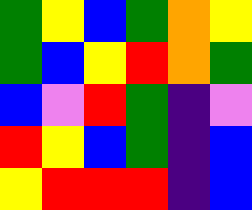[["green", "yellow", "blue", "green", "orange", "yellow"], ["green", "blue", "yellow", "red", "orange", "green"], ["blue", "violet", "red", "green", "indigo", "violet"], ["red", "yellow", "blue", "green", "indigo", "blue"], ["yellow", "red", "red", "red", "indigo", "blue"]]